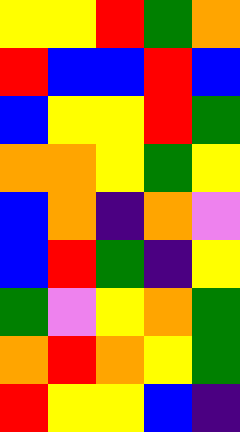[["yellow", "yellow", "red", "green", "orange"], ["red", "blue", "blue", "red", "blue"], ["blue", "yellow", "yellow", "red", "green"], ["orange", "orange", "yellow", "green", "yellow"], ["blue", "orange", "indigo", "orange", "violet"], ["blue", "red", "green", "indigo", "yellow"], ["green", "violet", "yellow", "orange", "green"], ["orange", "red", "orange", "yellow", "green"], ["red", "yellow", "yellow", "blue", "indigo"]]